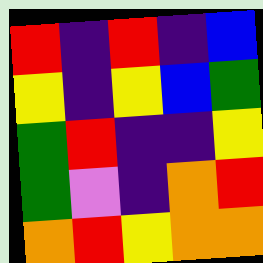[["red", "indigo", "red", "indigo", "blue"], ["yellow", "indigo", "yellow", "blue", "green"], ["green", "red", "indigo", "indigo", "yellow"], ["green", "violet", "indigo", "orange", "red"], ["orange", "red", "yellow", "orange", "orange"]]